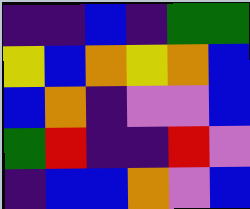[["indigo", "indigo", "blue", "indigo", "green", "green"], ["yellow", "blue", "orange", "yellow", "orange", "blue"], ["blue", "orange", "indigo", "violet", "violet", "blue"], ["green", "red", "indigo", "indigo", "red", "violet"], ["indigo", "blue", "blue", "orange", "violet", "blue"]]